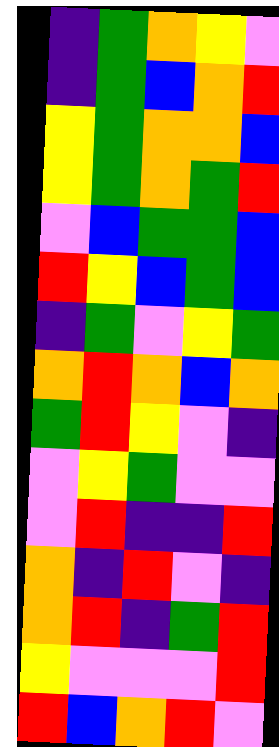[["indigo", "green", "orange", "yellow", "violet"], ["indigo", "green", "blue", "orange", "red"], ["yellow", "green", "orange", "orange", "blue"], ["yellow", "green", "orange", "green", "red"], ["violet", "blue", "green", "green", "blue"], ["red", "yellow", "blue", "green", "blue"], ["indigo", "green", "violet", "yellow", "green"], ["orange", "red", "orange", "blue", "orange"], ["green", "red", "yellow", "violet", "indigo"], ["violet", "yellow", "green", "violet", "violet"], ["violet", "red", "indigo", "indigo", "red"], ["orange", "indigo", "red", "violet", "indigo"], ["orange", "red", "indigo", "green", "red"], ["yellow", "violet", "violet", "violet", "red"], ["red", "blue", "orange", "red", "violet"]]